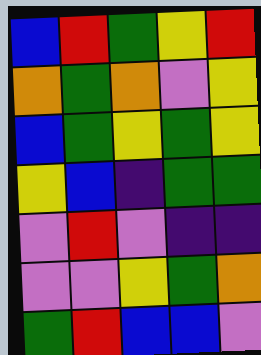[["blue", "red", "green", "yellow", "red"], ["orange", "green", "orange", "violet", "yellow"], ["blue", "green", "yellow", "green", "yellow"], ["yellow", "blue", "indigo", "green", "green"], ["violet", "red", "violet", "indigo", "indigo"], ["violet", "violet", "yellow", "green", "orange"], ["green", "red", "blue", "blue", "violet"]]